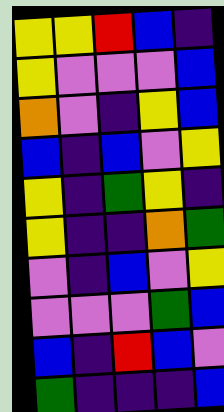[["yellow", "yellow", "red", "blue", "indigo"], ["yellow", "violet", "violet", "violet", "blue"], ["orange", "violet", "indigo", "yellow", "blue"], ["blue", "indigo", "blue", "violet", "yellow"], ["yellow", "indigo", "green", "yellow", "indigo"], ["yellow", "indigo", "indigo", "orange", "green"], ["violet", "indigo", "blue", "violet", "yellow"], ["violet", "violet", "violet", "green", "blue"], ["blue", "indigo", "red", "blue", "violet"], ["green", "indigo", "indigo", "indigo", "blue"]]